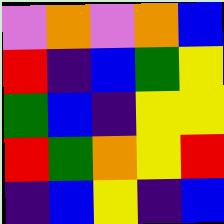[["violet", "orange", "violet", "orange", "blue"], ["red", "indigo", "blue", "green", "yellow"], ["green", "blue", "indigo", "yellow", "yellow"], ["red", "green", "orange", "yellow", "red"], ["indigo", "blue", "yellow", "indigo", "blue"]]